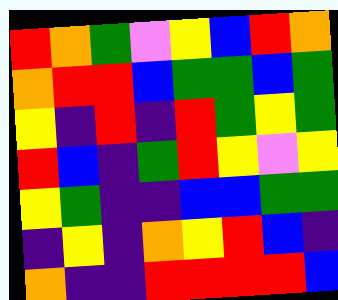[["red", "orange", "green", "violet", "yellow", "blue", "red", "orange"], ["orange", "red", "red", "blue", "green", "green", "blue", "green"], ["yellow", "indigo", "red", "indigo", "red", "green", "yellow", "green"], ["red", "blue", "indigo", "green", "red", "yellow", "violet", "yellow"], ["yellow", "green", "indigo", "indigo", "blue", "blue", "green", "green"], ["indigo", "yellow", "indigo", "orange", "yellow", "red", "blue", "indigo"], ["orange", "indigo", "indigo", "red", "red", "red", "red", "blue"]]